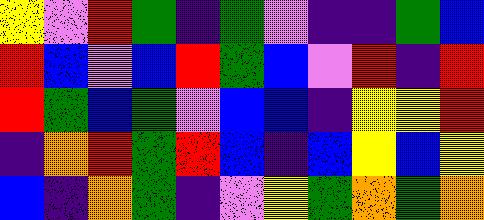[["yellow", "violet", "red", "green", "indigo", "green", "violet", "indigo", "indigo", "green", "blue"], ["red", "blue", "violet", "blue", "red", "green", "blue", "violet", "red", "indigo", "red"], ["red", "green", "blue", "green", "violet", "blue", "blue", "indigo", "yellow", "yellow", "red"], ["indigo", "orange", "red", "green", "red", "blue", "indigo", "blue", "yellow", "blue", "yellow"], ["blue", "indigo", "orange", "green", "indigo", "violet", "yellow", "green", "orange", "green", "orange"]]